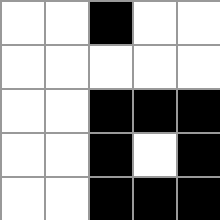[["white", "white", "black", "white", "white"], ["white", "white", "white", "white", "white"], ["white", "white", "black", "black", "black"], ["white", "white", "black", "white", "black"], ["white", "white", "black", "black", "black"]]